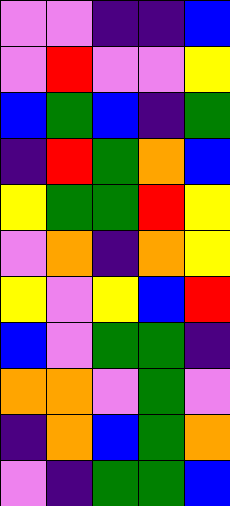[["violet", "violet", "indigo", "indigo", "blue"], ["violet", "red", "violet", "violet", "yellow"], ["blue", "green", "blue", "indigo", "green"], ["indigo", "red", "green", "orange", "blue"], ["yellow", "green", "green", "red", "yellow"], ["violet", "orange", "indigo", "orange", "yellow"], ["yellow", "violet", "yellow", "blue", "red"], ["blue", "violet", "green", "green", "indigo"], ["orange", "orange", "violet", "green", "violet"], ["indigo", "orange", "blue", "green", "orange"], ["violet", "indigo", "green", "green", "blue"]]